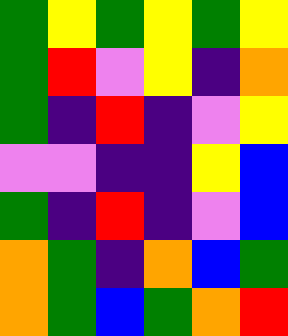[["green", "yellow", "green", "yellow", "green", "yellow"], ["green", "red", "violet", "yellow", "indigo", "orange"], ["green", "indigo", "red", "indigo", "violet", "yellow"], ["violet", "violet", "indigo", "indigo", "yellow", "blue"], ["green", "indigo", "red", "indigo", "violet", "blue"], ["orange", "green", "indigo", "orange", "blue", "green"], ["orange", "green", "blue", "green", "orange", "red"]]